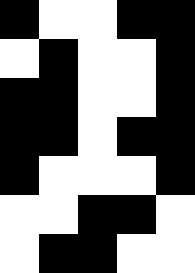[["black", "white", "white", "black", "black"], ["white", "black", "white", "white", "black"], ["black", "black", "white", "white", "black"], ["black", "black", "white", "black", "black"], ["black", "white", "white", "white", "black"], ["white", "white", "black", "black", "white"], ["white", "black", "black", "white", "white"]]